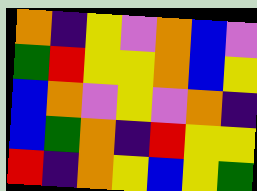[["orange", "indigo", "yellow", "violet", "orange", "blue", "violet"], ["green", "red", "yellow", "yellow", "orange", "blue", "yellow"], ["blue", "orange", "violet", "yellow", "violet", "orange", "indigo"], ["blue", "green", "orange", "indigo", "red", "yellow", "yellow"], ["red", "indigo", "orange", "yellow", "blue", "yellow", "green"]]